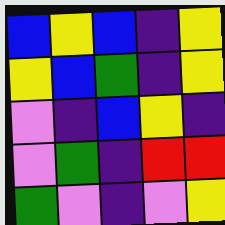[["blue", "yellow", "blue", "indigo", "yellow"], ["yellow", "blue", "green", "indigo", "yellow"], ["violet", "indigo", "blue", "yellow", "indigo"], ["violet", "green", "indigo", "red", "red"], ["green", "violet", "indigo", "violet", "yellow"]]